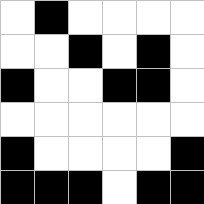[["white", "black", "white", "white", "white", "white"], ["white", "white", "black", "white", "black", "white"], ["black", "white", "white", "black", "black", "white"], ["white", "white", "white", "white", "white", "white"], ["black", "white", "white", "white", "white", "black"], ["black", "black", "black", "white", "black", "black"]]